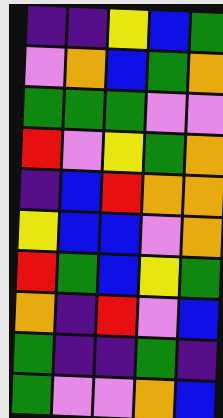[["indigo", "indigo", "yellow", "blue", "green"], ["violet", "orange", "blue", "green", "orange"], ["green", "green", "green", "violet", "violet"], ["red", "violet", "yellow", "green", "orange"], ["indigo", "blue", "red", "orange", "orange"], ["yellow", "blue", "blue", "violet", "orange"], ["red", "green", "blue", "yellow", "green"], ["orange", "indigo", "red", "violet", "blue"], ["green", "indigo", "indigo", "green", "indigo"], ["green", "violet", "violet", "orange", "blue"]]